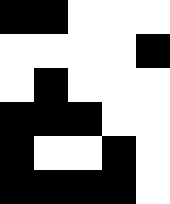[["black", "black", "white", "white", "white"], ["white", "white", "white", "white", "black"], ["white", "black", "white", "white", "white"], ["black", "black", "black", "white", "white"], ["black", "white", "white", "black", "white"], ["black", "black", "black", "black", "white"]]